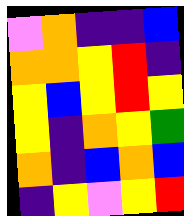[["violet", "orange", "indigo", "indigo", "blue"], ["orange", "orange", "yellow", "red", "indigo"], ["yellow", "blue", "yellow", "red", "yellow"], ["yellow", "indigo", "orange", "yellow", "green"], ["orange", "indigo", "blue", "orange", "blue"], ["indigo", "yellow", "violet", "yellow", "red"]]